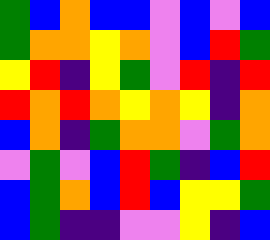[["green", "blue", "orange", "blue", "blue", "violet", "blue", "violet", "blue"], ["green", "orange", "orange", "yellow", "orange", "violet", "blue", "red", "green"], ["yellow", "red", "indigo", "yellow", "green", "violet", "red", "indigo", "red"], ["red", "orange", "red", "orange", "yellow", "orange", "yellow", "indigo", "orange"], ["blue", "orange", "indigo", "green", "orange", "orange", "violet", "green", "orange"], ["violet", "green", "violet", "blue", "red", "green", "indigo", "blue", "red"], ["blue", "green", "orange", "blue", "red", "blue", "yellow", "yellow", "green"], ["blue", "green", "indigo", "indigo", "violet", "violet", "yellow", "indigo", "blue"]]